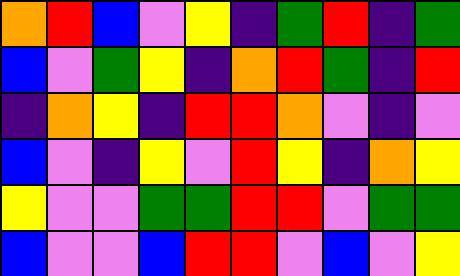[["orange", "red", "blue", "violet", "yellow", "indigo", "green", "red", "indigo", "green"], ["blue", "violet", "green", "yellow", "indigo", "orange", "red", "green", "indigo", "red"], ["indigo", "orange", "yellow", "indigo", "red", "red", "orange", "violet", "indigo", "violet"], ["blue", "violet", "indigo", "yellow", "violet", "red", "yellow", "indigo", "orange", "yellow"], ["yellow", "violet", "violet", "green", "green", "red", "red", "violet", "green", "green"], ["blue", "violet", "violet", "blue", "red", "red", "violet", "blue", "violet", "yellow"]]